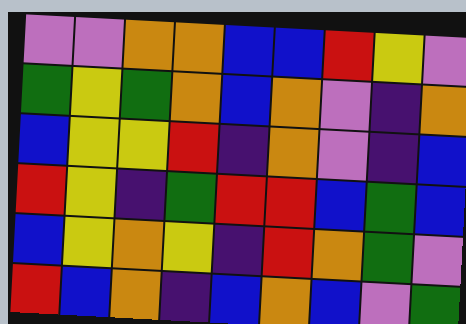[["violet", "violet", "orange", "orange", "blue", "blue", "red", "yellow", "violet"], ["green", "yellow", "green", "orange", "blue", "orange", "violet", "indigo", "orange"], ["blue", "yellow", "yellow", "red", "indigo", "orange", "violet", "indigo", "blue"], ["red", "yellow", "indigo", "green", "red", "red", "blue", "green", "blue"], ["blue", "yellow", "orange", "yellow", "indigo", "red", "orange", "green", "violet"], ["red", "blue", "orange", "indigo", "blue", "orange", "blue", "violet", "green"]]